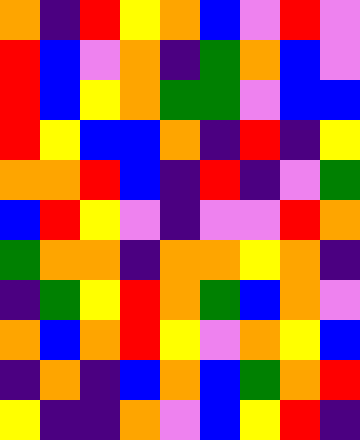[["orange", "indigo", "red", "yellow", "orange", "blue", "violet", "red", "violet"], ["red", "blue", "violet", "orange", "indigo", "green", "orange", "blue", "violet"], ["red", "blue", "yellow", "orange", "green", "green", "violet", "blue", "blue"], ["red", "yellow", "blue", "blue", "orange", "indigo", "red", "indigo", "yellow"], ["orange", "orange", "red", "blue", "indigo", "red", "indigo", "violet", "green"], ["blue", "red", "yellow", "violet", "indigo", "violet", "violet", "red", "orange"], ["green", "orange", "orange", "indigo", "orange", "orange", "yellow", "orange", "indigo"], ["indigo", "green", "yellow", "red", "orange", "green", "blue", "orange", "violet"], ["orange", "blue", "orange", "red", "yellow", "violet", "orange", "yellow", "blue"], ["indigo", "orange", "indigo", "blue", "orange", "blue", "green", "orange", "red"], ["yellow", "indigo", "indigo", "orange", "violet", "blue", "yellow", "red", "indigo"]]